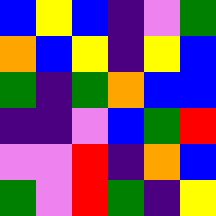[["blue", "yellow", "blue", "indigo", "violet", "green"], ["orange", "blue", "yellow", "indigo", "yellow", "blue"], ["green", "indigo", "green", "orange", "blue", "blue"], ["indigo", "indigo", "violet", "blue", "green", "red"], ["violet", "violet", "red", "indigo", "orange", "blue"], ["green", "violet", "red", "green", "indigo", "yellow"]]